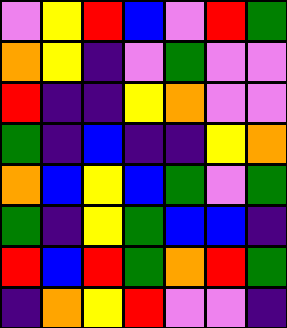[["violet", "yellow", "red", "blue", "violet", "red", "green"], ["orange", "yellow", "indigo", "violet", "green", "violet", "violet"], ["red", "indigo", "indigo", "yellow", "orange", "violet", "violet"], ["green", "indigo", "blue", "indigo", "indigo", "yellow", "orange"], ["orange", "blue", "yellow", "blue", "green", "violet", "green"], ["green", "indigo", "yellow", "green", "blue", "blue", "indigo"], ["red", "blue", "red", "green", "orange", "red", "green"], ["indigo", "orange", "yellow", "red", "violet", "violet", "indigo"]]